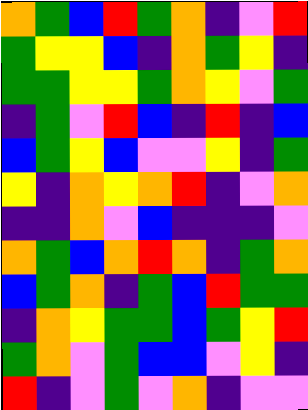[["orange", "green", "blue", "red", "green", "orange", "indigo", "violet", "red"], ["green", "yellow", "yellow", "blue", "indigo", "orange", "green", "yellow", "indigo"], ["green", "green", "yellow", "yellow", "green", "orange", "yellow", "violet", "green"], ["indigo", "green", "violet", "red", "blue", "indigo", "red", "indigo", "blue"], ["blue", "green", "yellow", "blue", "violet", "violet", "yellow", "indigo", "green"], ["yellow", "indigo", "orange", "yellow", "orange", "red", "indigo", "violet", "orange"], ["indigo", "indigo", "orange", "violet", "blue", "indigo", "indigo", "indigo", "violet"], ["orange", "green", "blue", "orange", "red", "orange", "indigo", "green", "orange"], ["blue", "green", "orange", "indigo", "green", "blue", "red", "green", "green"], ["indigo", "orange", "yellow", "green", "green", "blue", "green", "yellow", "red"], ["green", "orange", "violet", "green", "blue", "blue", "violet", "yellow", "indigo"], ["red", "indigo", "violet", "green", "violet", "orange", "indigo", "violet", "violet"]]